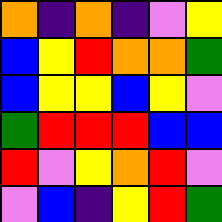[["orange", "indigo", "orange", "indigo", "violet", "yellow"], ["blue", "yellow", "red", "orange", "orange", "green"], ["blue", "yellow", "yellow", "blue", "yellow", "violet"], ["green", "red", "red", "red", "blue", "blue"], ["red", "violet", "yellow", "orange", "red", "violet"], ["violet", "blue", "indigo", "yellow", "red", "green"]]